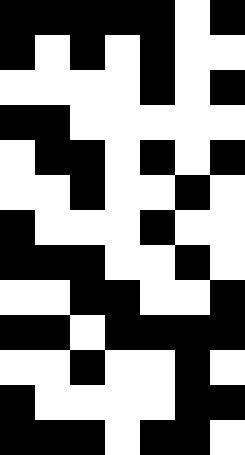[["black", "black", "black", "black", "black", "white", "black"], ["black", "white", "black", "white", "black", "white", "white"], ["white", "white", "white", "white", "black", "white", "black"], ["black", "black", "white", "white", "white", "white", "white"], ["white", "black", "black", "white", "black", "white", "black"], ["white", "white", "black", "white", "white", "black", "white"], ["black", "white", "white", "white", "black", "white", "white"], ["black", "black", "black", "white", "white", "black", "white"], ["white", "white", "black", "black", "white", "white", "black"], ["black", "black", "white", "black", "black", "black", "black"], ["white", "white", "black", "white", "white", "black", "white"], ["black", "white", "white", "white", "white", "black", "black"], ["black", "black", "black", "white", "black", "black", "white"]]